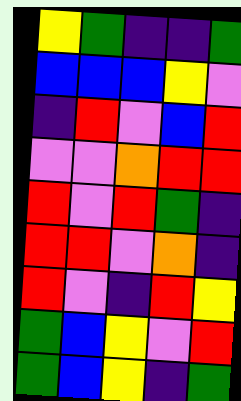[["yellow", "green", "indigo", "indigo", "green"], ["blue", "blue", "blue", "yellow", "violet"], ["indigo", "red", "violet", "blue", "red"], ["violet", "violet", "orange", "red", "red"], ["red", "violet", "red", "green", "indigo"], ["red", "red", "violet", "orange", "indigo"], ["red", "violet", "indigo", "red", "yellow"], ["green", "blue", "yellow", "violet", "red"], ["green", "blue", "yellow", "indigo", "green"]]